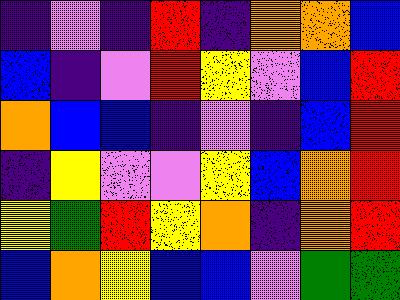[["indigo", "violet", "indigo", "red", "indigo", "orange", "orange", "blue"], ["blue", "indigo", "violet", "red", "yellow", "violet", "blue", "red"], ["orange", "blue", "blue", "indigo", "violet", "indigo", "blue", "red"], ["indigo", "yellow", "violet", "violet", "yellow", "blue", "orange", "red"], ["yellow", "green", "red", "yellow", "orange", "indigo", "orange", "red"], ["blue", "orange", "yellow", "blue", "blue", "violet", "green", "green"]]